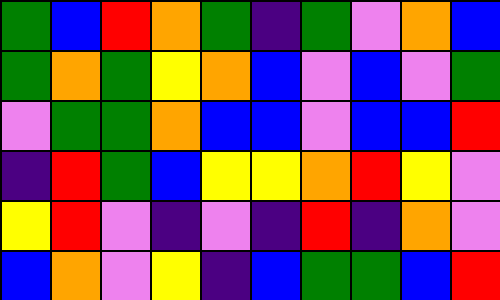[["green", "blue", "red", "orange", "green", "indigo", "green", "violet", "orange", "blue"], ["green", "orange", "green", "yellow", "orange", "blue", "violet", "blue", "violet", "green"], ["violet", "green", "green", "orange", "blue", "blue", "violet", "blue", "blue", "red"], ["indigo", "red", "green", "blue", "yellow", "yellow", "orange", "red", "yellow", "violet"], ["yellow", "red", "violet", "indigo", "violet", "indigo", "red", "indigo", "orange", "violet"], ["blue", "orange", "violet", "yellow", "indigo", "blue", "green", "green", "blue", "red"]]